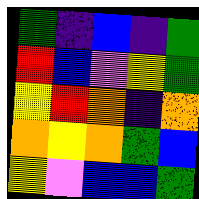[["green", "indigo", "blue", "indigo", "green"], ["red", "blue", "violet", "yellow", "green"], ["yellow", "red", "orange", "indigo", "orange"], ["orange", "yellow", "orange", "green", "blue"], ["yellow", "violet", "blue", "blue", "green"]]